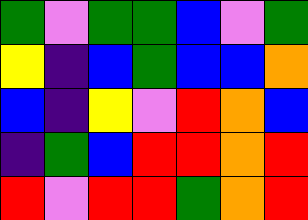[["green", "violet", "green", "green", "blue", "violet", "green"], ["yellow", "indigo", "blue", "green", "blue", "blue", "orange"], ["blue", "indigo", "yellow", "violet", "red", "orange", "blue"], ["indigo", "green", "blue", "red", "red", "orange", "red"], ["red", "violet", "red", "red", "green", "orange", "red"]]